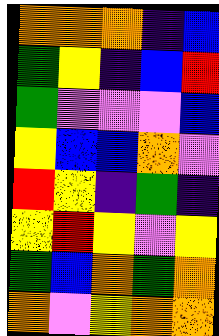[["orange", "orange", "orange", "indigo", "blue"], ["green", "yellow", "indigo", "blue", "red"], ["green", "violet", "violet", "violet", "blue"], ["yellow", "blue", "blue", "orange", "violet"], ["red", "yellow", "indigo", "green", "indigo"], ["yellow", "red", "yellow", "violet", "yellow"], ["green", "blue", "orange", "green", "orange"], ["orange", "violet", "yellow", "orange", "orange"]]